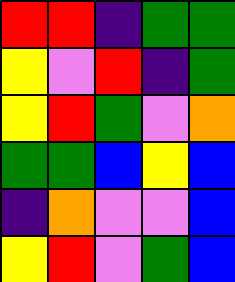[["red", "red", "indigo", "green", "green"], ["yellow", "violet", "red", "indigo", "green"], ["yellow", "red", "green", "violet", "orange"], ["green", "green", "blue", "yellow", "blue"], ["indigo", "orange", "violet", "violet", "blue"], ["yellow", "red", "violet", "green", "blue"]]